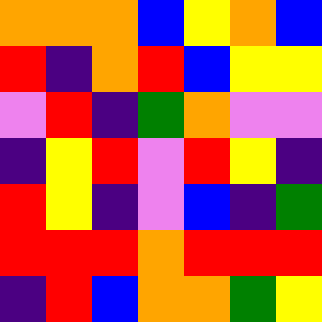[["orange", "orange", "orange", "blue", "yellow", "orange", "blue"], ["red", "indigo", "orange", "red", "blue", "yellow", "yellow"], ["violet", "red", "indigo", "green", "orange", "violet", "violet"], ["indigo", "yellow", "red", "violet", "red", "yellow", "indigo"], ["red", "yellow", "indigo", "violet", "blue", "indigo", "green"], ["red", "red", "red", "orange", "red", "red", "red"], ["indigo", "red", "blue", "orange", "orange", "green", "yellow"]]